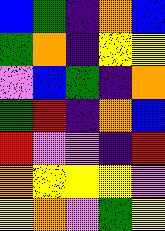[["blue", "green", "indigo", "orange", "blue"], ["green", "orange", "indigo", "yellow", "yellow"], ["violet", "blue", "green", "indigo", "orange"], ["green", "red", "indigo", "orange", "blue"], ["red", "violet", "violet", "indigo", "red"], ["orange", "yellow", "yellow", "yellow", "violet"], ["yellow", "orange", "violet", "green", "yellow"]]